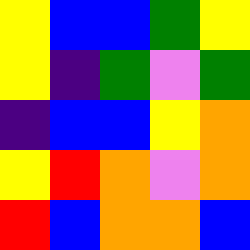[["yellow", "blue", "blue", "green", "yellow"], ["yellow", "indigo", "green", "violet", "green"], ["indigo", "blue", "blue", "yellow", "orange"], ["yellow", "red", "orange", "violet", "orange"], ["red", "blue", "orange", "orange", "blue"]]